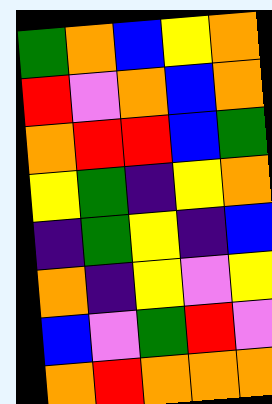[["green", "orange", "blue", "yellow", "orange"], ["red", "violet", "orange", "blue", "orange"], ["orange", "red", "red", "blue", "green"], ["yellow", "green", "indigo", "yellow", "orange"], ["indigo", "green", "yellow", "indigo", "blue"], ["orange", "indigo", "yellow", "violet", "yellow"], ["blue", "violet", "green", "red", "violet"], ["orange", "red", "orange", "orange", "orange"]]